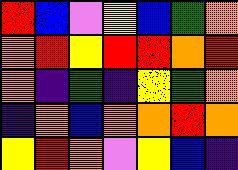[["red", "blue", "violet", "yellow", "blue", "green", "orange"], ["orange", "red", "yellow", "red", "red", "orange", "red"], ["orange", "indigo", "green", "indigo", "yellow", "green", "orange"], ["indigo", "orange", "blue", "orange", "orange", "red", "orange"], ["yellow", "red", "orange", "violet", "yellow", "blue", "indigo"]]